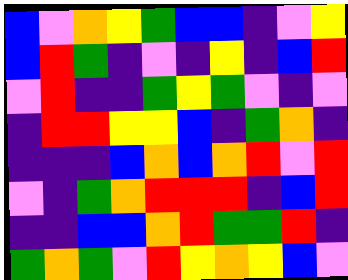[["blue", "violet", "orange", "yellow", "green", "blue", "blue", "indigo", "violet", "yellow"], ["blue", "red", "green", "indigo", "violet", "indigo", "yellow", "indigo", "blue", "red"], ["violet", "red", "indigo", "indigo", "green", "yellow", "green", "violet", "indigo", "violet"], ["indigo", "red", "red", "yellow", "yellow", "blue", "indigo", "green", "orange", "indigo"], ["indigo", "indigo", "indigo", "blue", "orange", "blue", "orange", "red", "violet", "red"], ["violet", "indigo", "green", "orange", "red", "red", "red", "indigo", "blue", "red"], ["indigo", "indigo", "blue", "blue", "orange", "red", "green", "green", "red", "indigo"], ["green", "orange", "green", "violet", "red", "yellow", "orange", "yellow", "blue", "violet"]]